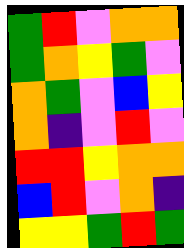[["green", "red", "violet", "orange", "orange"], ["green", "orange", "yellow", "green", "violet"], ["orange", "green", "violet", "blue", "yellow"], ["orange", "indigo", "violet", "red", "violet"], ["red", "red", "yellow", "orange", "orange"], ["blue", "red", "violet", "orange", "indigo"], ["yellow", "yellow", "green", "red", "green"]]